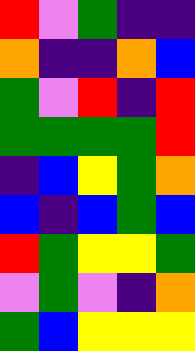[["red", "violet", "green", "indigo", "indigo"], ["orange", "indigo", "indigo", "orange", "blue"], ["green", "violet", "red", "indigo", "red"], ["green", "green", "green", "green", "red"], ["indigo", "blue", "yellow", "green", "orange"], ["blue", "indigo", "blue", "green", "blue"], ["red", "green", "yellow", "yellow", "green"], ["violet", "green", "violet", "indigo", "orange"], ["green", "blue", "yellow", "yellow", "yellow"]]